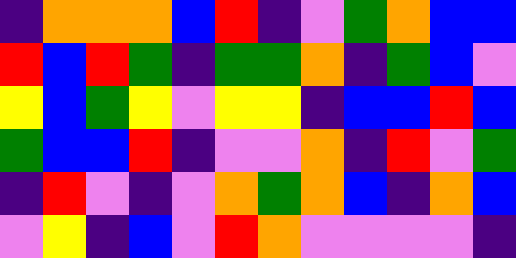[["indigo", "orange", "orange", "orange", "blue", "red", "indigo", "violet", "green", "orange", "blue", "blue"], ["red", "blue", "red", "green", "indigo", "green", "green", "orange", "indigo", "green", "blue", "violet"], ["yellow", "blue", "green", "yellow", "violet", "yellow", "yellow", "indigo", "blue", "blue", "red", "blue"], ["green", "blue", "blue", "red", "indigo", "violet", "violet", "orange", "indigo", "red", "violet", "green"], ["indigo", "red", "violet", "indigo", "violet", "orange", "green", "orange", "blue", "indigo", "orange", "blue"], ["violet", "yellow", "indigo", "blue", "violet", "red", "orange", "violet", "violet", "violet", "violet", "indigo"]]